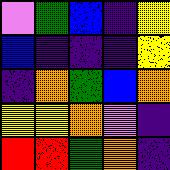[["violet", "green", "blue", "indigo", "yellow"], ["blue", "indigo", "indigo", "indigo", "yellow"], ["indigo", "orange", "green", "blue", "orange"], ["yellow", "yellow", "orange", "violet", "indigo"], ["red", "red", "green", "orange", "indigo"]]